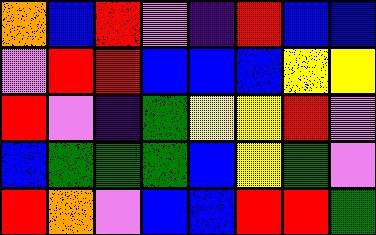[["orange", "blue", "red", "violet", "indigo", "red", "blue", "blue"], ["violet", "red", "red", "blue", "blue", "blue", "yellow", "yellow"], ["red", "violet", "indigo", "green", "yellow", "yellow", "red", "violet"], ["blue", "green", "green", "green", "blue", "yellow", "green", "violet"], ["red", "orange", "violet", "blue", "blue", "red", "red", "green"]]